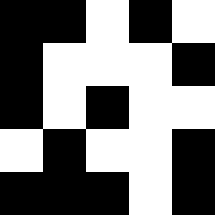[["black", "black", "white", "black", "white"], ["black", "white", "white", "white", "black"], ["black", "white", "black", "white", "white"], ["white", "black", "white", "white", "black"], ["black", "black", "black", "white", "black"]]